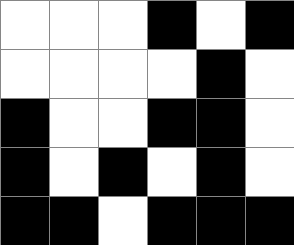[["white", "white", "white", "black", "white", "black"], ["white", "white", "white", "white", "black", "white"], ["black", "white", "white", "black", "black", "white"], ["black", "white", "black", "white", "black", "white"], ["black", "black", "white", "black", "black", "black"]]